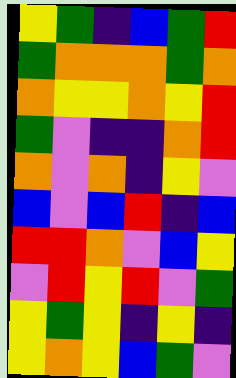[["yellow", "green", "indigo", "blue", "green", "red"], ["green", "orange", "orange", "orange", "green", "orange"], ["orange", "yellow", "yellow", "orange", "yellow", "red"], ["green", "violet", "indigo", "indigo", "orange", "red"], ["orange", "violet", "orange", "indigo", "yellow", "violet"], ["blue", "violet", "blue", "red", "indigo", "blue"], ["red", "red", "orange", "violet", "blue", "yellow"], ["violet", "red", "yellow", "red", "violet", "green"], ["yellow", "green", "yellow", "indigo", "yellow", "indigo"], ["yellow", "orange", "yellow", "blue", "green", "violet"]]